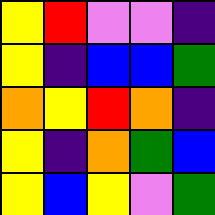[["yellow", "red", "violet", "violet", "indigo"], ["yellow", "indigo", "blue", "blue", "green"], ["orange", "yellow", "red", "orange", "indigo"], ["yellow", "indigo", "orange", "green", "blue"], ["yellow", "blue", "yellow", "violet", "green"]]